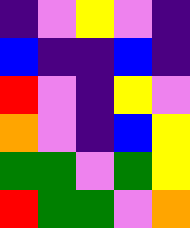[["indigo", "violet", "yellow", "violet", "indigo"], ["blue", "indigo", "indigo", "blue", "indigo"], ["red", "violet", "indigo", "yellow", "violet"], ["orange", "violet", "indigo", "blue", "yellow"], ["green", "green", "violet", "green", "yellow"], ["red", "green", "green", "violet", "orange"]]